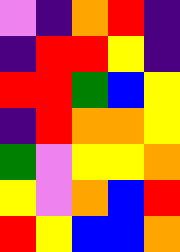[["violet", "indigo", "orange", "red", "indigo"], ["indigo", "red", "red", "yellow", "indigo"], ["red", "red", "green", "blue", "yellow"], ["indigo", "red", "orange", "orange", "yellow"], ["green", "violet", "yellow", "yellow", "orange"], ["yellow", "violet", "orange", "blue", "red"], ["red", "yellow", "blue", "blue", "orange"]]